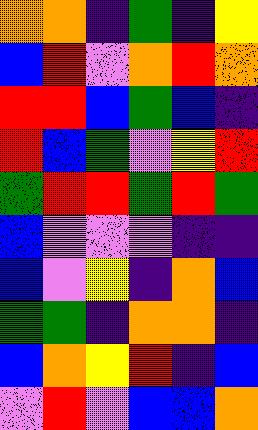[["orange", "orange", "indigo", "green", "indigo", "yellow"], ["blue", "red", "violet", "orange", "red", "orange"], ["red", "red", "blue", "green", "blue", "indigo"], ["red", "blue", "green", "violet", "yellow", "red"], ["green", "red", "red", "green", "red", "green"], ["blue", "violet", "violet", "violet", "indigo", "indigo"], ["blue", "violet", "yellow", "indigo", "orange", "blue"], ["green", "green", "indigo", "orange", "orange", "indigo"], ["blue", "orange", "yellow", "red", "indigo", "blue"], ["violet", "red", "violet", "blue", "blue", "orange"]]